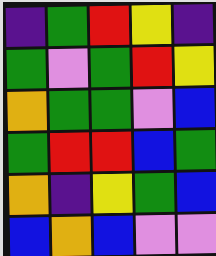[["indigo", "green", "red", "yellow", "indigo"], ["green", "violet", "green", "red", "yellow"], ["orange", "green", "green", "violet", "blue"], ["green", "red", "red", "blue", "green"], ["orange", "indigo", "yellow", "green", "blue"], ["blue", "orange", "blue", "violet", "violet"]]